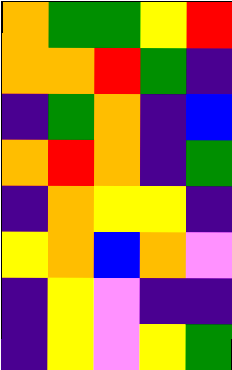[["orange", "green", "green", "yellow", "red"], ["orange", "orange", "red", "green", "indigo"], ["indigo", "green", "orange", "indigo", "blue"], ["orange", "red", "orange", "indigo", "green"], ["indigo", "orange", "yellow", "yellow", "indigo"], ["yellow", "orange", "blue", "orange", "violet"], ["indigo", "yellow", "violet", "indigo", "indigo"], ["indigo", "yellow", "violet", "yellow", "green"]]